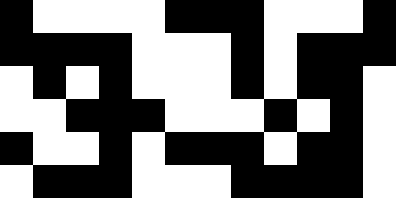[["black", "white", "white", "white", "white", "black", "black", "black", "white", "white", "white", "black"], ["black", "black", "black", "black", "white", "white", "white", "black", "white", "black", "black", "black"], ["white", "black", "white", "black", "white", "white", "white", "black", "white", "black", "black", "white"], ["white", "white", "black", "black", "black", "white", "white", "white", "black", "white", "black", "white"], ["black", "white", "white", "black", "white", "black", "black", "black", "white", "black", "black", "white"], ["white", "black", "black", "black", "white", "white", "white", "black", "black", "black", "black", "white"]]